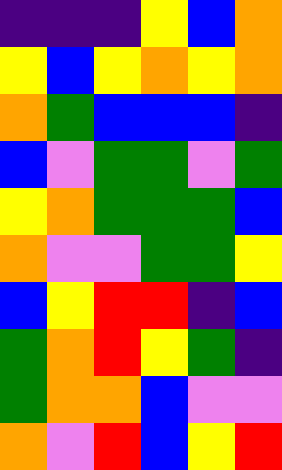[["indigo", "indigo", "indigo", "yellow", "blue", "orange"], ["yellow", "blue", "yellow", "orange", "yellow", "orange"], ["orange", "green", "blue", "blue", "blue", "indigo"], ["blue", "violet", "green", "green", "violet", "green"], ["yellow", "orange", "green", "green", "green", "blue"], ["orange", "violet", "violet", "green", "green", "yellow"], ["blue", "yellow", "red", "red", "indigo", "blue"], ["green", "orange", "red", "yellow", "green", "indigo"], ["green", "orange", "orange", "blue", "violet", "violet"], ["orange", "violet", "red", "blue", "yellow", "red"]]